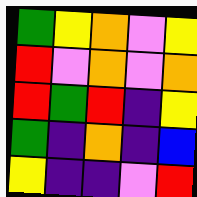[["green", "yellow", "orange", "violet", "yellow"], ["red", "violet", "orange", "violet", "orange"], ["red", "green", "red", "indigo", "yellow"], ["green", "indigo", "orange", "indigo", "blue"], ["yellow", "indigo", "indigo", "violet", "red"]]